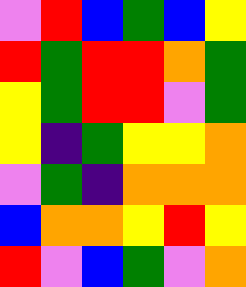[["violet", "red", "blue", "green", "blue", "yellow"], ["red", "green", "red", "red", "orange", "green"], ["yellow", "green", "red", "red", "violet", "green"], ["yellow", "indigo", "green", "yellow", "yellow", "orange"], ["violet", "green", "indigo", "orange", "orange", "orange"], ["blue", "orange", "orange", "yellow", "red", "yellow"], ["red", "violet", "blue", "green", "violet", "orange"]]